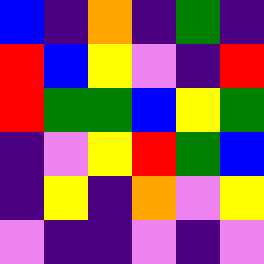[["blue", "indigo", "orange", "indigo", "green", "indigo"], ["red", "blue", "yellow", "violet", "indigo", "red"], ["red", "green", "green", "blue", "yellow", "green"], ["indigo", "violet", "yellow", "red", "green", "blue"], ["indigo", "yellow", "indigo", "orange", "violet", "yellow"], ["violet", "indigo", "indigo", "violet", "indigo", "violet"]]